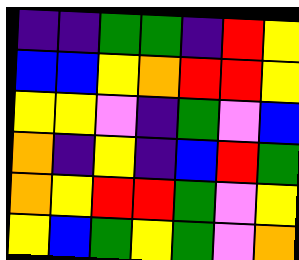[["indigo", "indigo", "green", "green", "indigo", "red", "yellow"], ["blue", "blue", "yellow", "orange", "red", "red", "yellow"], ["yellow", "yellow", "violet", "indigo", "green", "violet", "blue"], ["orange", "indigo", "yellow", "indigo", "blue", "red", "green"], ["orange", "yellow", "red", "red", "green", "violet", "yellow"], ["yellow", "blue", "green", "yellow", "green", "violet", "orange"]]